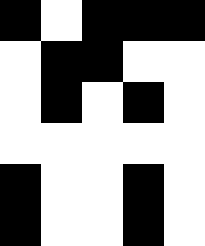[["black", "white", "black", "black", "black"], ["white", "black", "black", "white", "white"], ["white", "black", "white", "black", "white"], ["white", "white", "white", "white", "white"], ["black", "white", "white", "black", "white"], ["black", "white", "white", "black", "white"]]